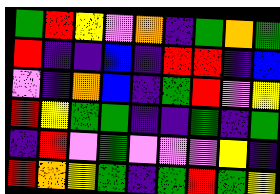[["green", "red", "yellow", "violet", "orange", "indigo", "green", "orange", "green"], ["red", "indigo", "indigo", "blue", "indigo", "red", "red", "indigo", "blue"], ["violet", "indigo", "orange", "blue", "indigo", "green", "red", "violet", "yellow"], ["red", "yellow", "green", "green", "indigo", "indigo", "green", "indigo", "green"], ["indigo", "red", "violet", "green", "violet", "violet", "violet", "yellow", "indigo"], ["red", "orange", "yellow", "green", "indigo", "green", "red", "green", "yellow"]]